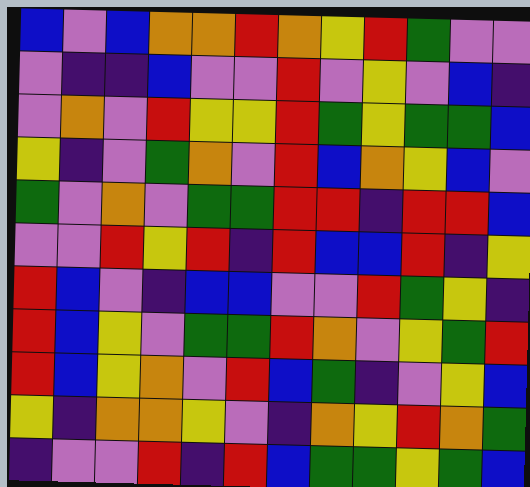[["blue", "violet", "blue", "orange", "orange", "red", "orange", "yellow", "red", "green", "violet", "violet"], ["violet", "indigo", "indigo", "blue", "violet", "violet", "red", "violet", "yellow", "violet", "blue", "indigo"], ["violet", "orange", "violet", "red", "yellow", "yellow", "red", "green", "yellow", "green", "green", "blue"], ["yellow", "indigo", "violet", "green", "orange", "violet", "red", "blue", "orange", "yellow", "blue", "violet"], ["green", "violet", "orange", "violet", "green", "green", "red", "red", "indigo", "red", "red", "blue"], ["violet", "violet", "red", "yellow", "red", "indigo", "red", "blue", "blue", "red", "indigo", "yellow"], ["red", "blue", "violet", "indigo", "blue", "blue", "violet", "violet", "red", "green", "yellow", "indigo"], ["red", "blue", "yellow", "violet", "green", "green", "red", "orange", "violet", "yellow", "green", "red"], ["red", "blue", "yellow", "orange", "violet", "red", "blue", "green", "indigo", "violet", "yellow", "blue"], ["yellow", "indigo", "orange", "orange", "yellow", "violet", "indigo", "orange", "yellow", "red", "orange", "green"], ["indigo", "violet", "violet", "red", "indigo", "red", "blue", "green", "green", "yellow", "green", "blue"]]